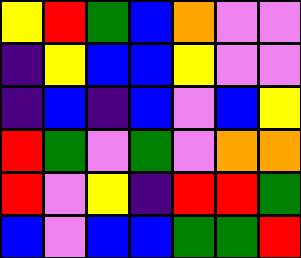[["yellow", "red", "green", "blue", "orange", "violet", "violet"], ["indigo", "yellow", "blue", "blue", "yellow", "violet", "violet"], ["indigo", "blue", "indigo", "blue", "violet", "blue", "yellow"], ["red", "green", "violet", "green", "violet", "orange", "orange"], ["red", "violet", "yellow", "indigo", "red", "red", "green"], ["blue", "violet", "blue", "blue", "green", "green", "red"]]